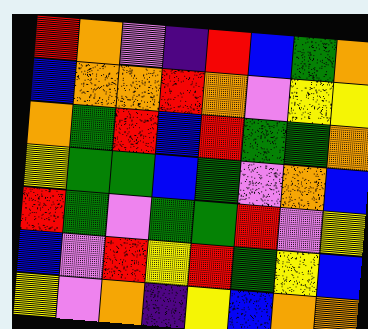[["red", "orange", "violet", "indigo", "red", "blue", "green", "orange"], ["blue", "orange", "orange", "red", "orange", "violet", "yellow", "yellow"], ["orange", "green", "red", "blue", "red", "green", "green", "orange"], ["yellow", "green", "green", "blue", "green", "violet", "orange", "blue"], ["red", "green", "violet", "green", "green", "red", "violet", "yellow"], ["blue", "violet", "red", "yellow", "red", "green", "yellow", "blue"], ["yellow", "violet", "orange", "indigo", "yellow", "blue", "orange", "orange"]]